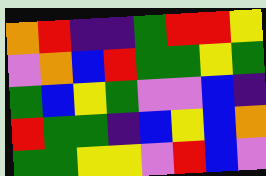[["orange", "red", "indigo", "indigo", "green", "red", "red", "yellow"], ["violet", "orange", "blue", "red", "green", "green", "yellow", "green"], ["green", "blue", "yellow", "green", "violet", "violet", "blue", "indigo"], ["red", "green", "green", "indigo", "blue", "yellow", "blue", "orange"], ["green", "green", "yellow", "yellow", "violet", "red", "blue", "violet"]]